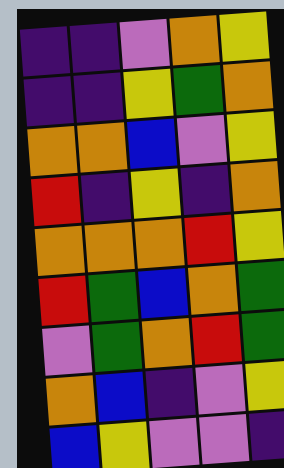[["indigo", "indigo", "violet", "orange", "yellow"], ["indigo", "indigo", "yellow", "green", "orange"], ["orange", "orange", "blue", "violet", "yellow"], ["red", "indigo", "yellow", "indigo", "orange"], ["orange", "orange", "orange", "red", "yellow"], ["red", "green", "blue", "orange", "green"], ["violet", "green", "orange", "red", "green"], ["orange", "blue", "indigo", "violet", "yellow"], ["blue", "yellow", "violet", "violet", "indigo"]]